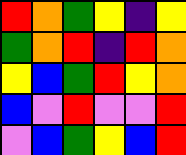[["red", "orange", "green", "yellow", "indigo", "yellow"], ["green", "orange", "red", "indigo", "red", "orange"], ["yellow", "blue", "green", "red", "yellow", "orange"], ["blue", "violet", "red", "violet", "violet", "red"], ["violet", "blue", "green", "yellow", "blue", "red"]]